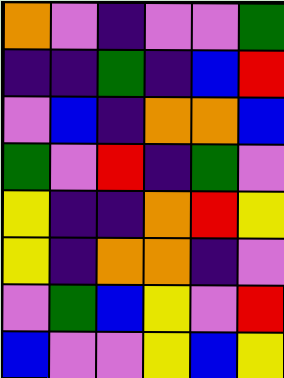[["orange", "violet", "indigo", "violet", "violet", "green"], ["indigo", "indigo", "green", "indigo", "blue", "red"], ["violet", "blue", "indigo", "orange", "orange", "blue"], ["green", "violet", "red", "indigo", "green", "violet"], ["yellow", "indigo", "indigo", "orange", "red", "yellow"], ["yellow", "indigo", "orange", "orange", "indigo", "violet"], ["violet", "green", "blue", "yellow", "violet", "red"], ["blue", "violet", "violet", "yellow", "blue", "yellow"]]